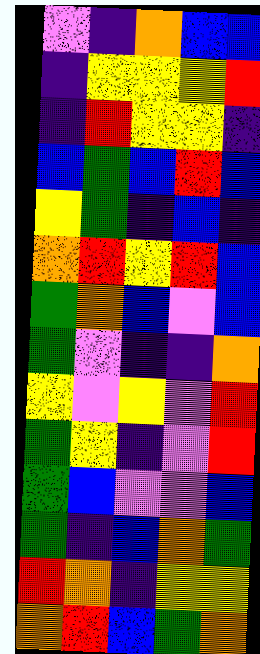[["violet", "indigo", "orange", "blue", "blue"], ["indigo", "yellow", "yellow", "yellow", "red"], ["indigo", "red", "yellow", "yellow", "indigo"], ["blue", "green", "blue", "red", "blue"], ["yellow", "green", "indigo", "blue", "indigo"], ["orange", "red", "yellow", "red", "blue"], ["green", "orange", "blue", "violet", "blue"], ["green", "violet", "indigo", "indigo", "orange"], ["yellow", "violet", "yellow", "violet", "red"], ["green", "yellow", "indigo", "violet", "red"], ["green", "blue", "violet", "violet", "blue"], ["green", "indigo", "blue", "orange", "green"], ["red", "orange", "indigo", "yellow", "yellow"], ["orange", "red", "blue", "green", "orange"]]